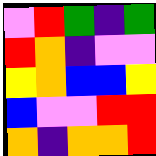[["violet", "red", "green", "indigo", "green"], ["red", "orange", "indigo", "violet", "violet"], ["yellow", "orange", "blue", "blue", "yellow"], ["blue", "violet", "violet", "red", "red"], ["orange", "indigo", "orange", "orange", "red"]]